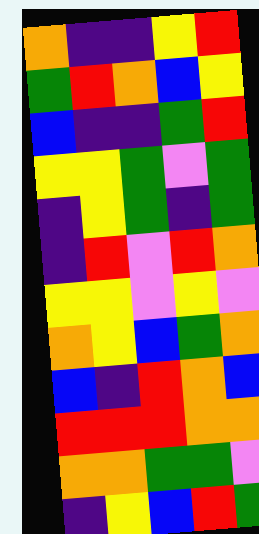[["orange", "indigo", "indigo", "yellow", "red"], ["green", "red", "orange", "blue", "yellow"], ["blue", "indigo", "indigo", "green", "red"], ["yellow", "yellow", "green", "violet", "green"], ["indigo", "yellow", "green", "indigo", "green"], ["indigo", "red", "violet", "red", "orange"], ["yellow", "yellow", "violet", "yellow", "violet"], ["orange", "yellow", "blue", "green", "orange"], ["blue", "indigo", "red", "orange", "blue"], ["red", "red", "red", "orange", "orange"], ["orange", "orange", "green", "green", "violet"], ["indigo", "yellow", "blue", "red", "green"]]